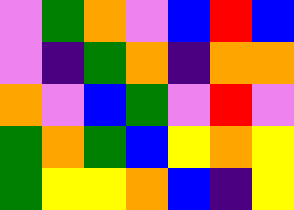[["violet", "green", "orange", "violet", "blue", "red", "blue"], ["violet", "indigo", "green", "orange", "indigo", "orange", "orange"], ["orange", "violet", "blue", "green", "violet", "red", "violet"], ["green", "orange", "green", "blue", "yellow", "orange", "yellow"], ["green", "yellow", "yellow", "orange", "blue", "indigo", "yellow"]]